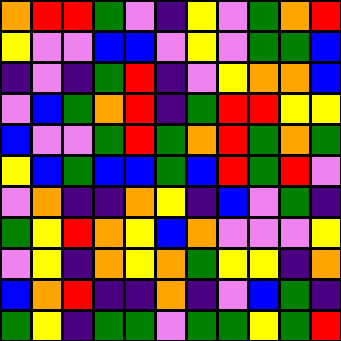[["orange", "red", "red", "green", "violet", "indigo", "yellow", "violet", "green", "orange", "red"], ["yellow", "violet", "violet", "blue", "blue", "violet", "yellow", "violet", "green", "green", "blue"], ["indigo", "violet", "indigo", "green", "red", "indigo", "violet", "yellow", "orange", "orange", "blue"], ["violet", "blue", "green", "orange", "red", "indigo", "green", "red", "red", "yellow", "yellow"], ["blue", "violet", "violet", "green", "red", "green", "orange", "red", "green", "orange", "green"], ["yellow", "blue", "green", "blue", "blue", "green", "blue", "red", "green", "red", "violet"], ["violet", "orange", "indigo", "indigo", "orange", "yellow", "indigo", "blue", "violet", "green", "indigo"], ["green", "yellow", "red", "orange", "yellow", "blue", "orange", "violet", "violet", "violet", "yellow"], ["violet", "yellow", "indigo", "orange", "yellow", "orange", "green", "yellow", "yellow", "indigo", "orange"], ["blue", "orange", "red", "indigo", "indigo", "orange", "indigo", "violet", "blue", "green", "indigo"], ["green", "yellow", "indigo", "green", "green", "violet", "green", "green", "yellow", "green", "red"]]